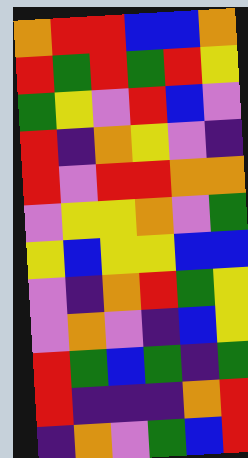[["orange", "red", "red", "blue", "blue", "orange"], ["red", "green", "red", "green", "red", "yellow"], ["green", "yellow", "violet", "red", "blue", "violet"], ["red", "indigo", "orange", "yellow", "violet", "indigo"], ["red", "violet", "red", "red", "orange", "orange"], ["violet", "yellow", "yellow", "orange", "violet", "green"], ["yellow", "blue", "yellow", "yellow", "blue", "blue"], ["violet", "indigo", "orange", "red", "green", "yellow"], ["violet", "orange", "violet", "indigo", "blue", "yellow"], ["red", "green", "blue", "green", "indigo", "green"], ["red", "indigo", "indigo", "indigo", "orange", "red"], ["indigo", "orange", "violet", "green", "blue", "red"]]